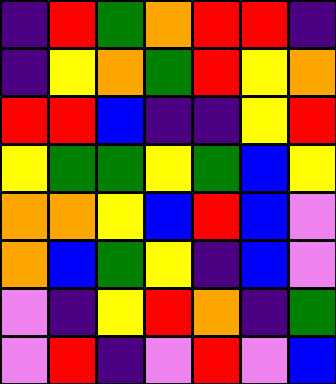[["indigo", "red", "green", "orange", "red", "red", "indigo"], ["indigo", "yellow", "orange", "green", "red", "yellow", "orange"], ["red", "red", "blue", "indigo", "indigo", "yellow", "red"], ["yellow", "green", "green", "yellow", "green", "blue", "yellow"], ["orange", "orange", "yellow", "blue", "red", "blue", "violet"], ["orange", "blue", "green", "yellow", "indigo", "blue", "violet"], ["violet", "indigo", "yellow", "red", "orange", "indigo", "green"], ["violet", "red", "indigo", "violet", "red", "violet", "blue"]]